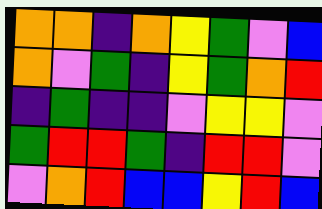[["orange", "orange", "indigo", "orange", "yellow", "green", "violet", "blue"], ["orange", "violet", "green", "indigo", "yellow", "green", "orange", "red"], ["indigo", "green", "indigo", "indigo", "violet", "yellow", "yellow", "violet"], ["green", "red", "red", "green", "indigo", "red", "red", "violet"], ["violet", "orange", "red", "blue", "blue", "yellow", "red", "blue"]]